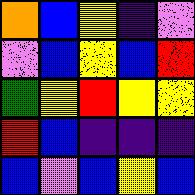[["orange", "blue", "yellow", "indigo", "violet"], ["violet", "blue", "yellow", "blue", "red"], ["green", "yellow", "red", "yellow", "yellow"], ["red", "blue", "indigo", "indigo", "indigo"], ["blue", "violet", "blue", "yellow", "blue"]]